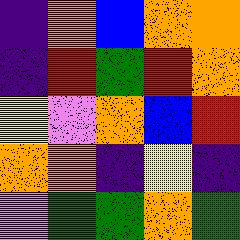[["indigo", "orange", "blue", "orange", "orange"], ["indigo", "red", "green", "red", "orange"], ["yellow", "violet", "orange", "blue", "red"], ["orange", "orange", "indigo", "yellow", "indigo"], ["violet", "green", "green", "orange", "green"]]